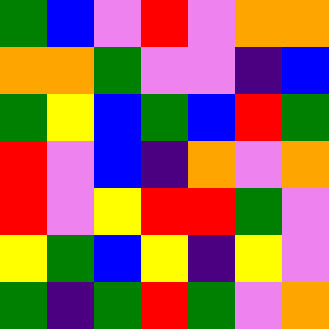[["green", "blue", "violet", "red", "violet", "orange", "orange"], ["orange", "orange", "green", "violet", "violet", "indigo", "blue"], ["green", "yellow", "blue", "green", "blue", "red", "green"], ["red", "violet", "blue", "indigo", "orange", "violet", "orange"], ["red", "violet", "yellow", "red", "red", "green", "violet"], ["yellow", "green", "blue", "yellow", "indigo", "yellow", "violet"], ["green", "indigo", "green", "red", "green", "violet", "orange"]]